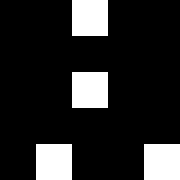[["black", "black", "white", "black", "black"], ["black", "black", "black", "black", "black"], ["black", "black", "white", "black", "black"], ["black", "black", "black", "black", "black"], ["black", "white", "black", "black", "white"]]